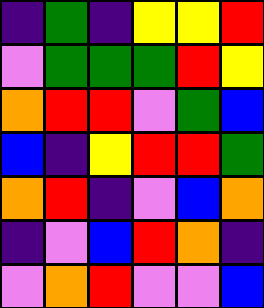[["indigo", "green", "indigo", "yellow", "yellow", "red"], ["violet", "green", "green", "green", "red", "yellow"], ["orange", "red", "red", "violet", "green", "blue"], ["blue", "indigo", "yellow", "red", "red", "green"], ["orange", "red", "indigo", "violet", "blue", "orange"], ["indigo", "violet", "blue", "red", "orange", "indigo"], ["violet", "orange", "red", "violet", "violet", "blue"]]